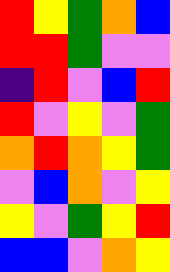[["red", "yellow", "green", "orange", "blue"], ["red", "red", "green", "violet", "violet"], ["indigo", "red", "violet", "blue", "red"], ["red", "violet", "yellow", "violet", "green"], ["orange", "red", "orange", "yellow", "green"], ["violet", "blue", "orange", "violet", "yellow"], ["yellow", "violet", "green", "yellow", "red"], ["blue", "blue", "violet", "orange", "yellow"]]